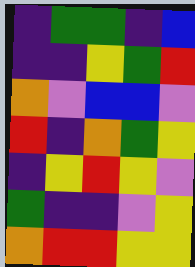[["indigo", "green", "green", "indigo", "blue"], ["indigo", "indigo", "yellow", "green", "red"], ["orange", "violet", "blue", "blue", "violet"], ["red", "indigo", "orange", "green", "yellow"], ["indigo", "yellow", "red", "yellow", "violet"], ["green", "indigo", "indigo", "violet", "yellow"], ["orange", "red", "red", "yellow", "yellow"]]